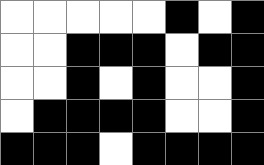[["white", "white", "white", "white", "white", "black", "white", "black"], ["white", "white", "black", "black", "black", "white", "black", "black"], ["white", "white", "black", "white", "black", "white", "white", "black"], ["white", "black", "black", "black", "black", "white", "white", "black"], ["black", "black", "black", "white", "black", "black", "black", "black"]]